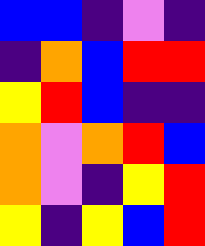[["blue", "blue", "indigo", "violet", "indigo"], ["indigo", "orange", "blue", "red", "red"], ["yellow", "red", "blue", "indigo", "indigo"], ["orange", "violet", "orange", "red", "blue"], ["orange", "violet", "indigo", "yellow", "red"], ["yellow", "indigo", "yellow", "blue", "red"]]